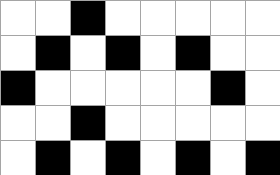[["white", "white", "black", "white", "white", "white", "white", "white"], ["white", "black", "white", "black", "white", "black", "white", "white"], ["black", "white", "white", "white", "white", "white", "black", "white"], ["white", "white", "black", "white", "white", "white", "white", "white"], ["white", "black", "white", "black", "white", "black", "white", "black"]]